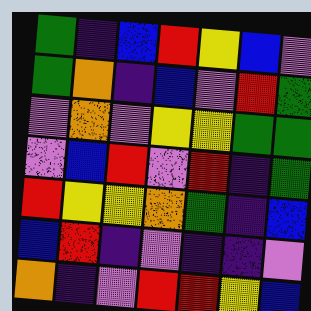[["green", "indigo", "blue", "red", "yellow", "blue", "violet"], ["green", "orange", "indigo", "blue", "violet", "red", "green"], ["violet", "orange", "violet", "yellow", "yellow", "green", "green"], ["violet", "blue", "red", "violet", "red", "indigo", "green"], ["red", "yellow", "yellow", "orange", "green", "indigo", "blue"], ["blue", "red", "indigo", "violet", "indigo", "indigo", "violet"], ["orange", "indigo", "violet", "red", "red", "yellow", "blue"]]